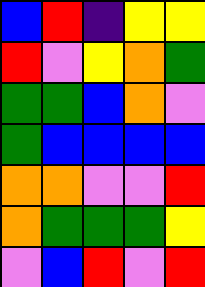[["blue", "red", "indigo", "yellow", "yellow"], ["red", "violet", "yellow", "orange", "green"], ["green", "green", "blue", "orange", "violet"], ["green", "blue", "blue", "blue", "blue"], ["orange", "orange", "violet", "violet", "red"], ["orange", "green", "green", "green", "yellow"], ["violet", "blue", "red", "violet", "red"]]